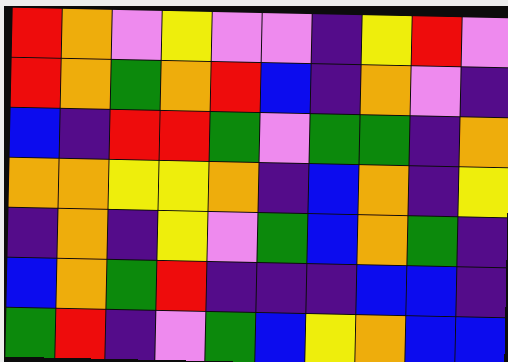[["red", "orange", "violet", "yellow", "violet", "violet", "indigo", "yellow", "red", "violet"], ["red", "orange", "green", "orange", "red", "blue", "indigo", "orange", "violet", "indigo"], ["blue", "indigo", "red", "red", "green", "violet", "green", "green", "indigo", "orange"], ["orange", "orange", "yellow", "yellow", "orange", "indigo", "blue", "orange", "indigo", "yellow"], ["indigo", "orange", "indigo", "yellow", "violet", "green", "blue", "orange", "green", "indigo"], ["blue", "orange", "green", "red", "indigo", "indigo", "indigo", "blue", "blue", "indigo"], ["green", "red", "indigo", "violet", "green", "blue", "yellow", "orange", "blue", "blue"]]